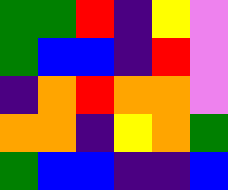[["green", "green", "red", "indigo", "yellow", "violet"], ["green", "blue", "blue", "indigo", "red", "violet"], ["indigo", "orange", "red", "orange", "orange", "violet"], ["orange", "orange", "indigo", "yellow", "orange", "green"], ["green", "blue", "blue", "indigo", "indigo", "blue"]]